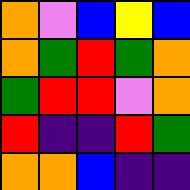[["orange", "violet", "blue", "yellow", "blue"], ["orange", "green", "red", "green", "orange"], ["green", "red", "red", "violet", "orange"], ["red", "indigo", "indigo", "red", "green"], ["orange", "orange", "blue", "indigo", "indigo"]]